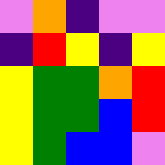[["violet", "orange", "indigo", "violet", "violet"], ["indigo", "red", "yellow", "indigo", "yellow"], ["yellow", "green", "green", "orange", "red"], ["yellow", "green", "green", "blue", "red"], ["yellow", "green", "blue", "blue", "violet"]]